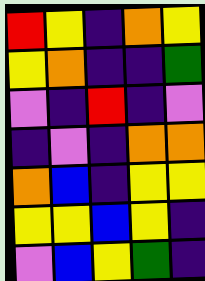[["red", "yellow", "indigo", "orange", "yellow"], ["yellow", "orange", "indigo", "indigo", "green"], ["violet", "indigo", "red", "indigo", "violet"], ["indigo", "violet", "indigo", "orange", "orange"], ["orange", "blue", "indigo", "yellow", "yellow"], ["yellow", "yellow", "blue", "yellow", "indigo"], ["violet", "blue", "yellow", "green", "indigo"]]